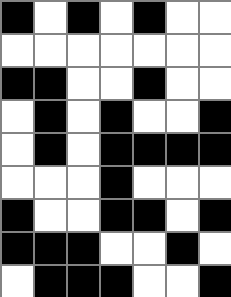[["black", "white", "black", "white", "black", "white", "white"], ["white", "white", "white", "white", "white", "white", "white"], ["black", "black", "white", "white", "black", "white", "white"], ["white", "black", "white", "black", "white", "white", "black"], ["white", "black", "white", "black", "black", "black", "black"], ["white", "white", "white", "black", "white", "white", "white"], ["black", "white", "white", "black", "black", "white", "black"], ["black", "black", "black", "white", "white", "black", "white"], ["white", "black", "black", "black", "white", "white", "black"]]